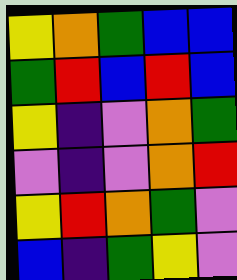[["yellow", "orange", "green", "blue", "blue"], ["green", "red", "blue", "red", "blue"], ["yellow", "indigo", "violet", "orange", "green"], ["violet", "indigo", "violet", "orange", "red"], ["yellow", "red", "orange", "green", "violet"], ["blue", "indigo", "green", "yellow", "violet"]]